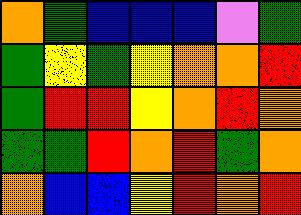[["orange", "green", "blue", "blue", "blue", "violet", "green"], ["green", "yellow", "green", "yellow", "orange", "orange", "red"], ["green", "red", "red", "yellow", "orange", "red", "orange"], ["green", "green", "red", "orange", "red", "green", "orange"], ["orange", "blue", "blue", "yellow", "red", "orange", "red"]]